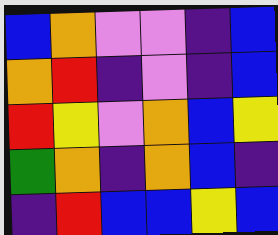[["blue", "orange", "violet", "violet", "indigo", "blue"], ["orange", "red", "indigo", "violet", "indigo", "blue"], ["red", "yellow", "violet", "orange", "blue", "yellow"], ["green", "orange", "indigo", "orange", "blue", "indigo"], ["indigo", "red", "blue", "blue", "yellow", "blue"]]